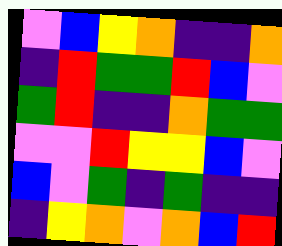[["violet", "blue", "yellow", "orange", "indigo", "indigo", "orange"], ["indigo", "red", "green", "green", "red", "blue", "violet"], ["green", "red", "indigo", "indigo", "orange", "green", "green"], ["violet", "violet", "red", "yellow", "yellow", "blue", "violet"], ["blue", "violet", "green", "indigo", "green", "indigo", "indigo"], ["indigo", "yellow", "orange", "violet", "orange", "blue", "red"]]